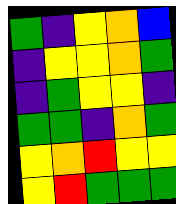[["green", "indigo", "yellow", "orange", "blue"], ["indigo", "yellow", "yellow", "orange", "green"], ["indigo", "green", "yellow", "yellow", "indigo"], ["green", "green", "indigo", "orange", "green"], ["yellow", "orange", "red", "yellow", "yellow"], ["yellow", "red", "green", "green", "green"]]